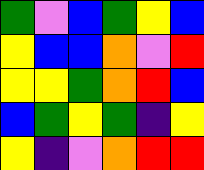[["green", "violet", "blue", "green", "yellow", "blue"], ["yellow", "blue", "blue", "orange", "violet", "red"], ["yellow", "yellow", "green", "orange", "red", "blue"], ["blue", "green", "yellow", "green", "indigo", "yellow"], ["yellow", "indigo", "violet", "orange", "red", "red"]]